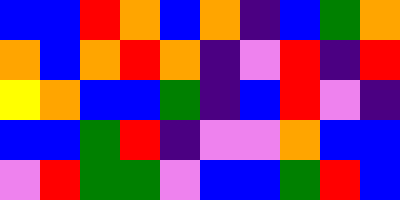[["blue", "blue", "red", "orange", "blue", "orange", "indigo", "blue", "green", "orange"], ["orange", "blue", "orange", "red", "orange", "indigo", "violet", "red", "indigo", "red"], ["yellow", "orange", "blue", "blue", "green", "indigo", "blue", "red", "violet", "indigo"], ["blue", "blue", "green", "red", "indigo", "violet", "violet", "orange", "blue", "blue"], ["violet", "red", "green", "green", "violet", "blue", "blue", "green", "red", "blue"]]